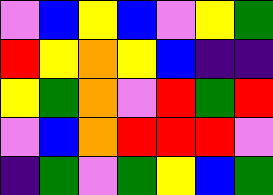[["violet", "blue", "yellow", "blue", "violet", "yellow", "green"], ["red", "yellow", "orange", "yellow", "blue", "indigo", "indigo"], ["yellow", "green", "orange", "violet", "red", "green", "red"], ["violet", "blue", "orange", "red", "red", "red", "violet"], ["indigo", "green", "violet", "green", "yellow", "blue", "green"]]